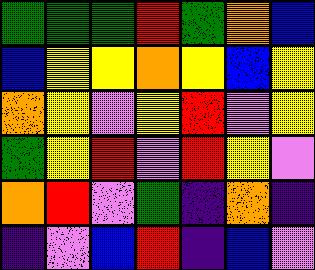[["green", "green", "green", "red", "green", "orange", "blue"], ["blue", "yellow", "yellow", "orange", "yellow", "blue", "yellow"], ["orange", "yellow", "violet", "yellow", "red", "violet", "yellow"], ["green", "yellow", "red", "violet", "red", "yellow", "violet"], ["orange", "red", "violet", "green", "indigo", "orange", "indigo"], ["indigo", "violet", "blue", "red", "indigo", "blue", "violet"]]